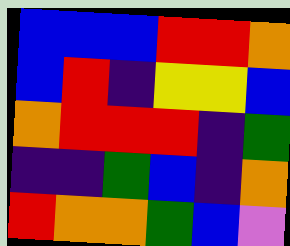[["blue", "blue", "blue", "red", "red", "orange"], ["blue", "red", "indigo", "yellow", "yellow", "blue"], ["orange", "red", "red", "red", "indigo", "green"], ["indigo", "indigo", "green", "blue", "indigo", "orange"], ["red", "orange", "orange", "green", "blue", "violet"]]